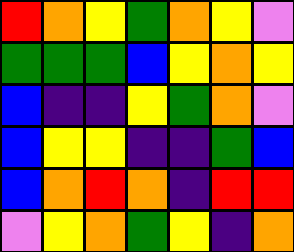[["red", "orange", "yellow", "green", "orange", "yellow", "violet"], ["green", "green", "green", "blue", "yellow", "orange", "yellow"], ["blue", "indigo", "indigo", "yellow", "green", "orange", "violet"], ["blue", "yellow", "yellow", "indigo", "indigo", "green", "blue"], ["blue", "orange", "red", "orange", "indigo", "red", "red"], ["violet", "yellow", "orange", "green", "yellow", "indigo", "orange"]]